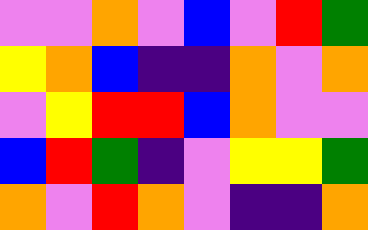[["violet", "violet", "orange", "violet", "blue", "violet", "red", "green"], ["yellow", "orange", "blue", "indigo", "indigo", "orange", "violet", "orange"], ["violet", "yellow", "red", "red", "blue", "orange", "violet", "violet"], ["blue", "red", "green", "indigo", "violet", "yellow", "yellow", "green"], ["orange", "violet", "red", "orange", "violet", "indigo", "indigo", "orange"]]